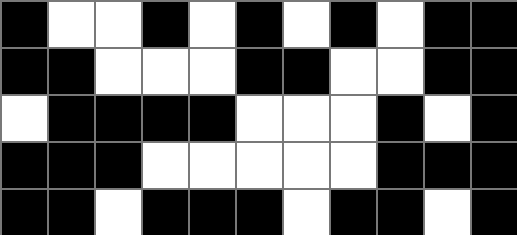[["black", "white", "white", "black", "white", "black", "white", "black", "white", "black", "black"], ["black", "black", "white", "white", "white", "black", "black", "white", "white", "black", "black"], ["white", "black", "black", "black", "black", "white", "white", "white", "black", "white", "black"], ["black", "black", "black", "white", "white", "white", "white", "white", "black", "black", "black"], ["black", "black", "white", "black", "black", "black", "white", "black", "black", "white", "black"]]